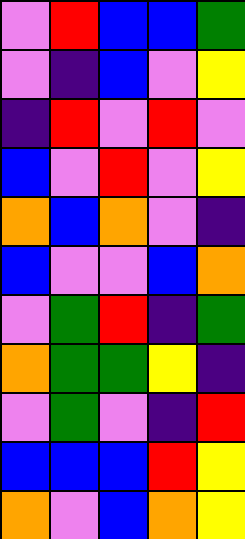[["violet", "red", "blue", "blue", "green"], ["violet", "indigo", "blue", "violet", "yellow"], ["indigo", "red", "violet", "red", "violet"], ["blue", "violet", "red", "violet", "yellow"], ["orange", "blue", "orange", "violet", "indigo"], ["blue", "violet", "violet", "blue", "orange"], ["violet", "green", "red", "indigo", "green"], ["orange", "green", "green", "yellow", "indigo"], ["violet", "green", "violet", "indigo", "red"], ["blue", "blue", "blue", "red", "yellow"], ["orange", "violet", "blue", "orange", "yellow"]]